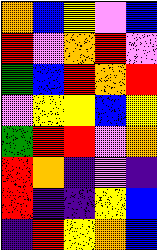[["orange", "blue", "yellow", "violet", "blue"], ["red", "violet", "orange", "red", "violet"], ["green", "blue", "red", "orange", "red"], ["violet", "yellow", "yellow", "blue", "yellow"], ["green", "red", "red", "violet", "orange"], ["red", "orange", "indigo", "violet", "indigo"], ["red", "indigo", "indigo", "yellow", "blue"], ["indigo", "red", "yellow", "orange", "blue"]]